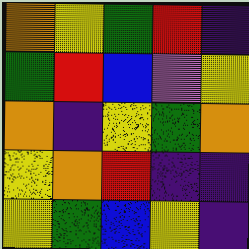[["orange", "yellow", "green", "red", "indigo"], ["green", "red", "blue", "violet", "yellow"], ["orange", "indigo", "yellow", "green", "orange"], ["yellow", "orange", "red", "indigo", "indigo"], ["yellow", "green", "blue", "yellow", "indigo"]]